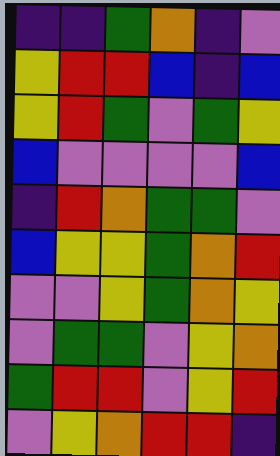[["indigo", "indigo", "green", "orange", "indigo", "violet"], ["yellow", "red", "red", "blue", "indigo", "blue"], ["yellow", "red", "green", "violet", "green", "yellow"], ["blue", "violet", "violet", "violet", "violet", "blue"], ["indigo", "red", "orange", "green", "green", "violet"], ["blue", "yellow", "yellow", "green", "orange", "red"], ["violet", "violet", "yellow", "green", "orange", "yellow"], ["violet", "green", "green", "violet", "yellow", "orange"], ["green", "red", "red", "violet", "yellow", "red"], ["violet", "yellow", "orange", "red", "red", "indigo"]]